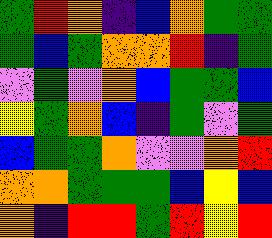[["green", "red", "orange", "indigo", "blue", "orange", "green", "green"], ["green", "blue", "green", "orange", "orange", "red", "indigo", "green"], ["violet", "green", "violet", "orange", "blue", "green", "green", "blue"], ["yellow", "green", "orange", "blue", "indigo", "green", "violet", "green"], ["blue", "green", "green", "orange", "violet", "violet", "orange", "red"], ["orange", "orange", "green", "green", "green", "blue", "yellow", "blue"], ["orange", "indigo", "red", "red", "green", "red", "yellow", "red"]]